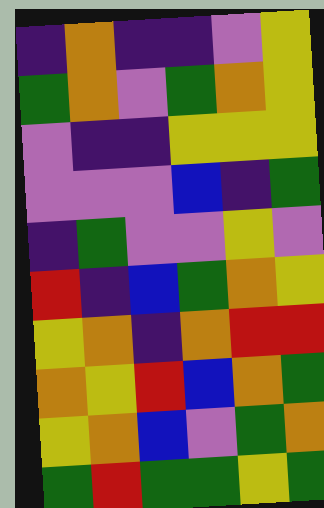[["indigo", "orange", "indigo", "indigo", "violet", "yellow"], ["green", "orange", "violet", "green", "orange", "yellow"], ["violet", "indigo", "indigo", "yellow", "yellow", "yellow"], ["violet", "violet", "violet", "blue", "indigo", "green"], ["indigo", "green", "violet", "violet", "yellow", "violet"], ["red", "indigo", "blue", "green", "orange", "yellow"], ["yellow", "orange", "indigo", "orange", "red", "red"], ["orange", "yellow", "red", "blue", "orange", "green"], ["yellow", "orange", "blue", "violet", "green", "orange"], ["green", "red", "green", "green", "yellow", "green"]]